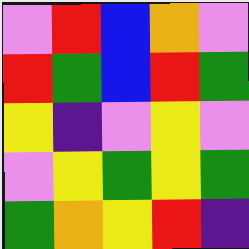[["violet", "red", "blue", "orange", "violet"], ["red", "green", "blue", "red", "green"], ["yellow", "indigo", "violet", "yellow", "violet"], ["violet", "yellow", "green", "yellow", "green"], ["green", "orange", "yellow", "red", "indigo"]]